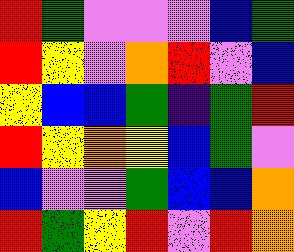[["red", "green", "violet", "violet", "violet", "blue", "green"], ["red", "yellow", "violet", "orange", "red", "violet", "blue"], ["yellow", "blue", "blue", "green", "indigo", "green", "red"], ["red", "yellow", "orange", "yellow", "blue", "green", "violet"], ["blue", "violet", "violet", "green", "blue", "blue", "orange"], ["red", "green", "yellow", "red", "violet", "red", "orange"]]